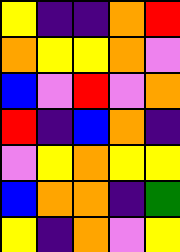[["yellow", "indigo", "indigo", "orange", "red"], ["orange", "yellow", "yellow", "orange", "violet"], ["blue", "violet", "red", "violet", "orange"], ["red", "indigo", "blue", "orange", "indigo"], ["violet", "yellow", "orange", "yellow", "yellow"], ["blue", "orange", "orange", "indigo", "green"], ["yellow", "indigo", "orange", "violet", "yellow"]]